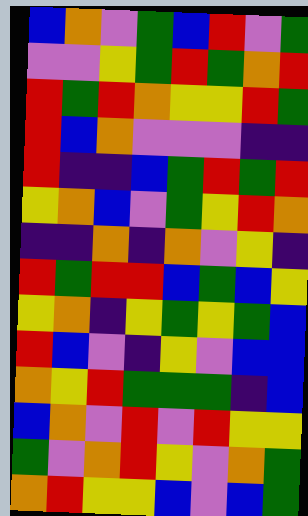[["blue", "orange", "violet", "green", "blue", "red", "violet", "green"], ["violet", "violet", "yellow", "green", "red", "green", "orange", "red"], ["red", "green", "red", "orange", "yellow", "yellow", "red", "green"], ["red", "blue", "orange", "violet", "violet", "violet", "indigo", "indigo"], ["red", "indigo", "indigo", "blue", "green", "red", "green", "red"], ["yellow", "orange", "blue", "violet", "green", "yellow", "red", "orange"], ["indigo", "indigo", "orange", "indigo", "orange", "violet", "yellow", "indigo"], ["red", "green", "red", "red", "blue", "green", "blue", "yellow"], ["yellow", "orange", "indigo", "yellow", "green", "yellow", "green", "blue"], ["red", "blue", "violet", "indigo", "yellow", "violet", "blue", "blue"], ["orange", "yellow", "red", "green", "green", "green", "indigo", "blue"], ["blue", "orange", "violet", "red", "violet", "red", "yellow", "yellow"], ["green", "violet", "orange", "red", "yellow", "violet", "orange", "green"], ["orange", "red", "yellow", "yellow", "blue", "violet", "blue", "green"]]